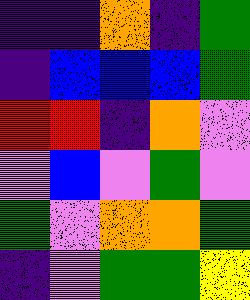[["indigo", "indigo", "orange", "indigo", "green"], ["indigo", "blue", "blue", "blue", "green"], ["red", "red", "indigo", "orange", "violet"], ["violet", "blue", "violet", "green", "violet"], ["green", "violet", "orange", "orange", "green"], ["indigo", "violet", "green", "green", "yellow"]]